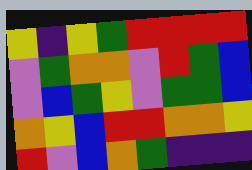[["yellow", "indigo", "yellow", "green", "red", "red", "red", "red"], ["violet", "green", "orange", "orange", "violet", "red", "green", "blue"], ["violet", "blue", "green", "yellow", "violet", "green", "green", "blue"], ["orange", "yellow", "blue", "red", "red", "orange", "orange", "yellow"], ["red", "violet", "blue", "orange", "green", "indigo", "indigo", "indigo"]]